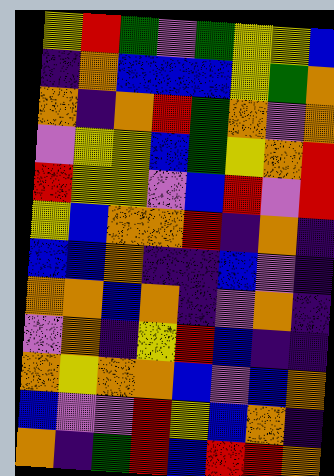[["yellow", "red", "green", "violet", "green", "yellow", "yellow", "blue"], ["indigo", "orange", "blue", "blue", "blue", "yellow", "green", "orange"], ["orange", "indigo", "orange", "red", "green", "orange", "violet", "orange"], ["violet", "yellow", "yellow", "blue", "green", "yellow", "orange", "red"], ["red", "yellow", "yellow", "violet", "blue", "red", "violet", "red"], ["yellow", "blue", "orange", "orange", "red", "indigo", "orange", "indigo"], ["blue", "blue", "orange", "indigo", "indigo", "blue", "violet", "indigo"], ["orange", "orange", "blue", "orange", "indigo", "violet", "orange", "indigo"], ["violet", "orange", "indigo", "yellow", "red", "blue", "indigo", "indigo"], ["orange", "yellow", "orange", "orange", "blue", "violet", "blue", "orange"], ["blue", "violet", "violet", "red", "yellow", "blue", "orange", "indigo"], ["orange", "indigo", "green", "red", "blue", "red", "red", "orange"]]